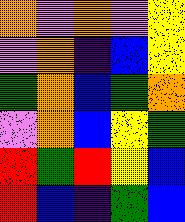[["orange", "violet", "orange", "violet", "yellow"], ["violet", "orange", "indigo", "blue", "yellow"], ["green", "orange", "blue", "green", "orange"], ["violet", "orange", "blue", "yellow", "green"], ["red", "green", "red", "yellow", "blue"], ["red", "blue", "indigo", "green", "blue"]]